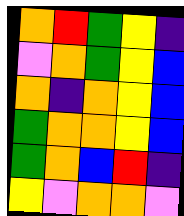[["orange", "red", "green", "yellow", "indigo"], ["violet", "orange", "green", "yellow", "blue"], ["orange", "indigo", "orange", "yellow", "blue"], ["green", "orange", "orange", "yellow", "blue"], ["green", "orange", "blue", "red", "indigo"], ["yellow", "violet", "orange", "orange", "violet"]]